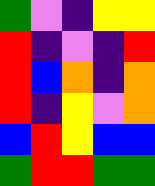[["green", "violet", "indigo", "yellow", "yellow"], ["red", "indigo", "violet", "indigo", "red"], ["red", "blue", "orange", "indigo", "orange"], ["red", "indigo", "yellow", "violet", "orange"], ["blue", "red", "yellow", "blue", "blue"], ["green", "red", "red", "green", "green"]]